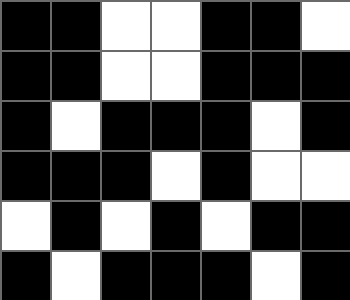[["black", "black", "white", "white", "black", "black", "white"], ["black", "black", "white", "white", "black", "black", "black"], ["black", "white", "black", "black", "black", "white", "black"], ["black", "black", "black", "white", "black", "white", "white"], ["white", "black", "white", "black", "white", "black", "black"], ["black", "white", "black", "black", "black", "white", "black"]]